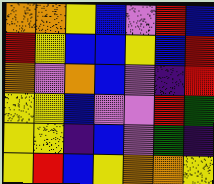[["orange", "orange", "yellow", "blue", "violet", "red", "blue"], ["red", "yellow", "blue", "blue", "yellow", "blue", "red"], ["orange", "violet", "orange", "blue", "violet", "indigo", "red"], ["yellow", "yellow", "blue", "violet", "violet", "red", "green"], ["yellow", "yellow", "indigo", "blue", "violet", "green", "indigo"], ["yellow", "red", "blue", "yellow", "orange", "orange", "yellow"]]